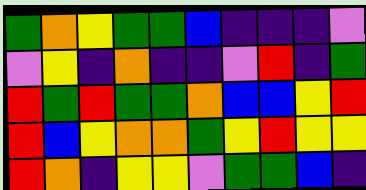[["green", "orange", "yellow", "green", "green", "blue", "indigo", "indigo", "indigo", "violet"], ["violet", "yellow", "indigo", "orange", "indigo", "indigo", "violet", "red", "indigo", "green"], ["red", "green", "red", "green", "green", "orange", "blue", "blue", "yellow", "red"], ["red", "blue", "yellow", "orange", "orange", "green", "yellow", "red", "yellow", "yellow"], ["red", "orange", "indigo", "yellow", "yellow", "violet", "green", "green", "blue", "indigo"]]